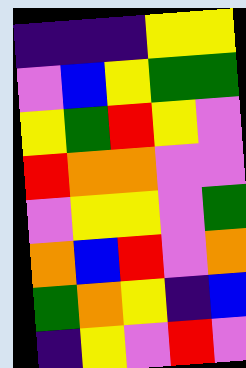[["indigo", "indigo", "indigo", "yellow", "yellow"], ["violet", "blue", "yellow", "green", "green"], ["yellow", "green", "red", "yellow", "violet"], ["red", "orange", "orange", "violet", "violet"], ["violet", "yellow", "yellow", "violet", "green"], ["orange", "blue", "red", "violet", "orange"], ["green", "orange", "yellow", "indigo", "blue"], ["indigo", "yellow", "violet", "red", "violet"]]